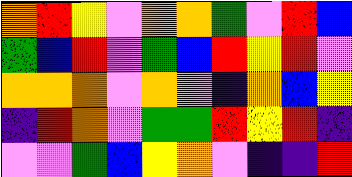[["orange", "red", "yellow", "violet", "orange", "orange", "green", "violet", "red", "blue"], ["green", "blue", "red", "violet", "green", "blue", "red", "yellow", "red", "violet"], ["orange", "orange", "orange", "violet", "orange", "violet", "indigo", "orange", "blue", "yellow"], ["indigo", "red", "orange", "violet", "green", "green", "red", "yellow", "red", "indigo"], ["violet", "violet", "green", "blue", "yellow", "orange", "violet", "indigo", "indigo", "red"]]